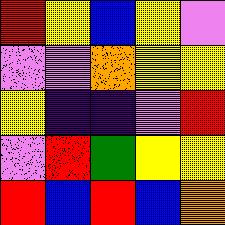[["red", "yellow", "blue", "yellow", "violet"], ["violet", "violet", "orange", "yellow", "yellow"], ["yellow", "indigo", "indigo", "violet", "red"], ["violet", "red", "green", "yellow", "yellow"], ["red", "blue", "red", "blue", "orange"]]